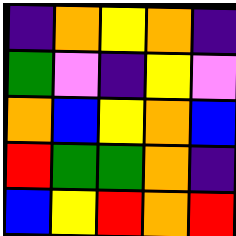[["indigo", "orange", "yellow", "orange", "indigo"], ["green", "violet", "indigo", "yellow", "violet"], ["orange", "blue", "yellow", "orange", "blue"], ["red", "green", "green", "orange", "indigo"], ["blue", "yellow", "red", "orange", "red"]]